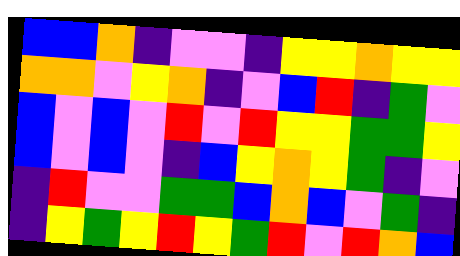[["blue", "blue", "orange", "indigo", "violet", "violet", "indigo", "yellow", "yellow", "orange", "yellow", "yellow"], ["orange", "orange", "violet", "yellow", "orange", "indigo", "violet", "blue", "red", "indigo", "green", "violet"], ["blue", "violet", "blue", "violet", "red", "violet", "red", "yellow", "yellow", "green", "green", "yellow"], ["blue", "violet", "blue", "violet", "indigo", "blue", "yellow", "orange", "yellow", "green", "indigo", "violet"], ["indigo", "red", "violet", "violet", "green", "green", "blue", "orange", "blue", "violet", "green", "indigo"], ["indigo", "yellow", "green", "yellow", "red", "yellow", "green", "red", "violet", "red", "orange", "blue"]]